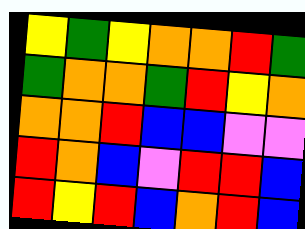[["yellow", "green", "yellow", "orange", "orange", "red", "green"], ["green", "orange", "orange", "green", "red", "yellow", "orange"], ["orange", "orange", "red", "blue", "blue", "violet", "violet"], ["red", "orange", "blue", "violet", "red", "red", "blue"], ["red", "yellow", "red", "blue", "orange", "red", "blue"]]